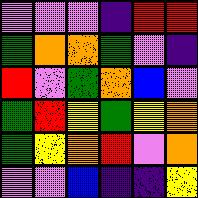[["violet", "violet", "violet", "indigo", "red", "red"], ["green", "orange", "orange", "green", "violet", "indigo"], ["red", "violet", "green", "orange", "blue", "violet"], ["green", "red", "yellow", "green", "yellow", "orange"], ["green", "yellow", "orange", "red", "violet", "orange"], ["violet", "violet", "blue", "indigo", "indigo", "yellow"]]